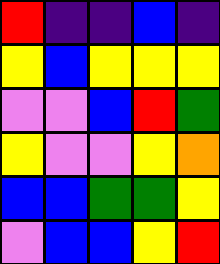[["red", "indigo", "indigo", "blue", "indigo"], ["yellow", "blue", "yellow", "yellow", "yellow"], ["violet", "violet", "blue", "red", "green"], ["yellow", "violet", "violet", "yellow", "orange"], ["blue", "blue", "green", "green", "yellow"], ["violet", "blue", "blue", "yellow", "red"]]